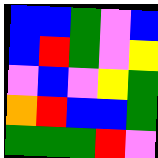[["blue", "blue", "green", "violet", "blue"], ["blue", "red", "green", "violet", "yellow"], ["violet", "blue", "violet", "yellow", "green"], ["orange", "red", "blue", "blue", "green"], ["green", "green", "green", "red", "violet"]]